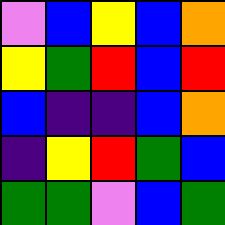[["violet", "blue", "yellow", "blue", "orange"], ["yellow", "green", "red", "blue", "red"], ["blue", "indigo", "indigo", "blue", "orange"], ["indigo", "yellow", "red", "green", "blue"], ["green", "green", "violet", "blue", "green"]]